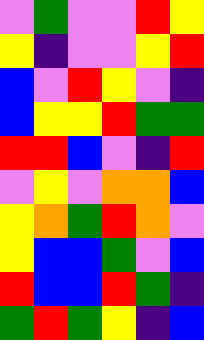[["violet", "green", "violet", "violet", "red", "yellow"], ["yellow", "indigo", "violet", "violet", "yellow", "red"], ["blue", "violet", "red", "yellow", "violet", "indigo"], ["blue", "yellow", "yellow", "red", "green", "green"], ["red", "red", "blue", "violet", "indigo", "red"], ["violet", "yellow", "violet", "orange", "orange", "blue"], ["yellow", "orange", "green", "red", "orange", "violet"], ["yellow", "blue", "blue", "green", "violet", "blue"], ["red", "blue", "blue", "red", "green", "indigo"], ["green", "red", "green", "yellow", "indigo", "blue"]]